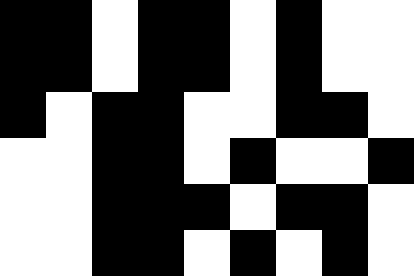[["black", "black", "white", "black", "black", "white", "black", "white", "white"], ["black", "black", "white", "black", "black", "white", "black", "white", "white"], ["black", "white", "black", "black", "white", "white", "black", "black", "white"], ["white", "white", "black", "black", "white", "black", "white", "white", "black"], ["white", "white", "black", "black", "black", "white", "black", "black", "white"], ["white", "white", "black", "black", "white", "black", "white", "black", "white"]]